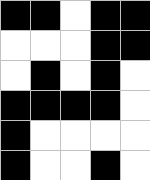[["black", "black", "white", "black", "black"], ["white", "white", "white", "black", "black"], ["white", "black", "white", "black", "white"], ["black", "black", "black", "black", "white"], ["black", "white", "white", "white", "white"], ["black", "white", "white", "black", "white"]]